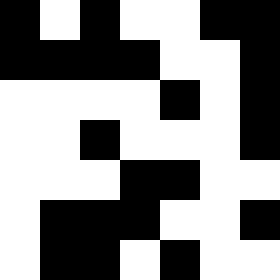[["black", "white", "black", "white", "white", "black", "black"], ["black", "black", "black", "black", "white", "white", "black"], ["white", "white", "white", "white", "black", "white", "black"], ["white", "white", "black", "white", "white", "white", "black"], ["white", "white", "white", "black", "black", "white", "white"], ["white", "black", "black", "black", "white", "white", "black"], ["white", "black", "black", "white", "black", "white", "white"]]